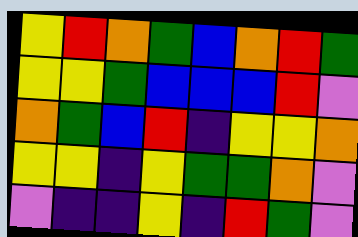[["yellow", "red", "orange", "green", "blue", "orange", "red", "green"], ["yellow", "yellow", "green", "blue", "blue", "blue", "red", "violet"], ["orange", "green", "blue", "red", "indigo", "yellow", "yellow", "orange"], ["yellow", "yellow", "indigo", "yellow", "green", "green", "orange", "violet"], ["violet", "indigo", "indigo", "yellow", "indigo", "red", "green", "violet"]]